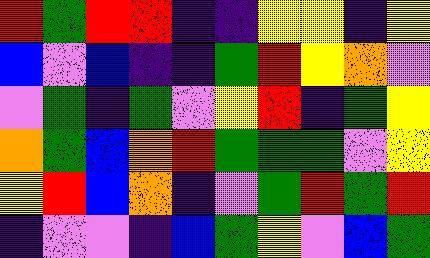[["red", "green", "red", "red", "indigo", "indigo", "yellow", "yellow", "indigo", "yellow"], ["blue", "violet", "blue", "indigo", "indigo", "green", "red", "yellow", "orange", "violet"], ["violet", "green", "indigo", "green", "violet", "yellow", "red", "indigo", "green", "yellow"], ["orange", "green", "blue", "orange", "red", "green", "green", "green", "violet", "yellow"], ["yellow", "red", "blue", "orange", "indigo", "violet", "green", "red", "green", "red"], ["indigo", "violet", "violet", "indigo", "blue", "green", "yellow", "violet", "blue", "green"]]